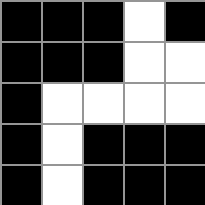[["black", "black", "black", "white", "black"], ["black", "black", "black", "white", "white"], ["black", "white", "white", "white", "white"], ["black", "white", "black", "black", "black"], ["black", "white", "black", "black", "black"]]